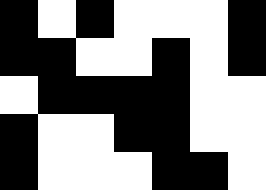[["black", "white", "black", "white", "white", "white", "black"], ["black", "black", "white", "white", "black", "white", "black"], ["white", "black", "black", "black", "black", "white", "white"], ["black", "white", "white", "black", "black", "white", "white"], ["black", "white", "white", "white", "black", "black", "white"]]